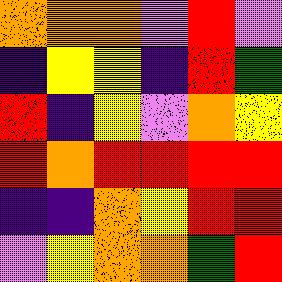[["orange", "orange", "orange", "violet", "red", "violet"], ["indigo", "yellow", "yellow", "indigo", "red", "green"], ["red", "indigo", "yellow", "violet", "orange", "yellow"], ["red", "orange", "red", "red", "red", "red"], ["indigo", "indigo", "orange", "yellow", "red", "red"], ["violet", "yellow", "orange", "orange", "green", "red"]]